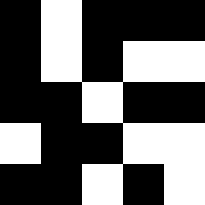[["black", "white", "black", "black", "black"], ["black", "white", "black", "white", "white"], ["black", "black", "white", "black", "black"], ["white", "black", "black", "white", "white"], ["black", "black", "white", "black", "white"]]